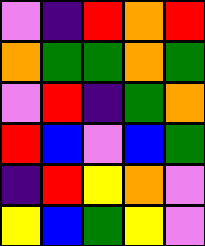[["violet", "indigo", "red", "orange", "red"], ["orange", "green", "green", "orange", "green"], ["violet", "red", "indigo", "green", "orange"], ["red", "blue", "violet", "blue", "green"], ["indigo", "red", "yellow", "orange", "violet"], ["yellow", "blue", "green", "yellow", "violet"]]